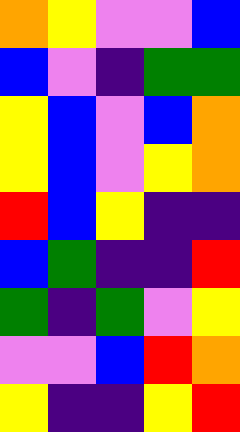[["orange", "yellow", "violet", "violet", "blue"], ["blue", "violet", "indigo", "green", "green"], ["yellow", "blue", "violet", "blue", "orange"], ["yellow", "blue", "violet", "yellow", "orange"], ["red", "blue", "yellow", "indigo", "indigo"], ["blue", "green", "indigo", "indigo", "red"], ["green", "indigo", "green", "violet", "yellow"], ["violet", "violet", "blue", "red", "orange"], ["yellow", "indigo", "indigo", "yellow", "red"]]